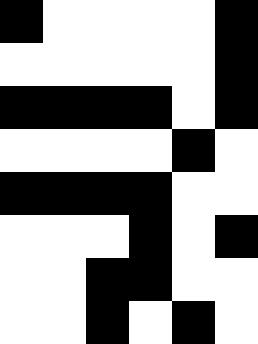[["black", "white", "white", "white", "white", "black"], ["white", "white", "white", "white", "white", "black"], ["black", "black", "black", "black", "white", "black"], ["white", "white", "white", "white", "black", "white"], ["black", "black", "black", "black", "white", "white"], ["white", "white", "white", "black", "white", "black"], ["white", "white", "black", "black", "white", "white"], ["white", "white", "black", "white", "black", "white"]]